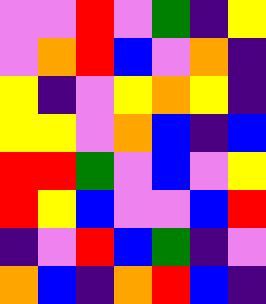[["violet", "violet", "red", "violet", "green", "indigo", "yellow"], ["violet", "orange", "red", "blue", "violet", "orange", "indigo"], ["yellow", "indigo", "violet", "yellow", "orange", "yellow", "indigo"], ["yellow", "yellow", "violet", "orange", "blue", "indigo", "blue"], ["red", "red", "green", "violet", "blue", "violet", "yellow"], ["red", "yellow", "blue", "violet", "violet", "blue", "red"], ["indigo", "violet", "red", "blue", "green", "indigo", "violet"], ["orange", "blue", "indigo", "orange", "red", "blue", "indigo"]]